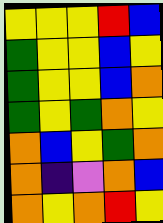[["yellow", "yellow", "yellow", "red", "blue"], ["green", "yellow", "yellow", "blue", "yellow"], ["green", "yellow", "yellow", "blue", "orange"], ["green", "yellow", "green", "orange", "yellow"], ["orange", "blue", "yellow", "green", "orange"], ["orange", "indigo", "violet", "orange", "blue"], ["orange", "yellow", "orange", "red", "yellow"]]